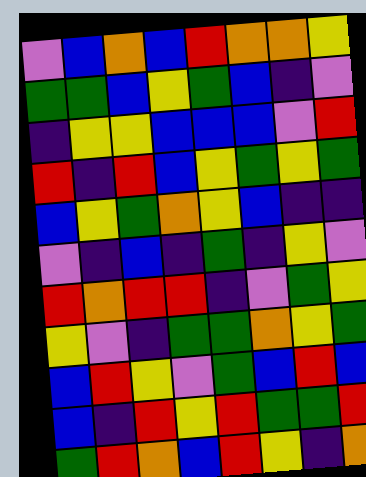[["violet", "blue", "orange", "blue", "red", "orange", "orange", "yellow"], ["green", "green", "blue", "yellow", "green", "blue", "indigo", "violet"], ["indigo", "yellow", "yellow", "blue", "blue", "blue", "violet", "red"], ["red", "indigo", "red", "blue", "yellow", "green", "yellow", "green"], ["blue", "yellow", "green", "orange", "yellow", "blue", "indigo", "indigo"], ["violet", "indigo", "blue", "indigo", "green", "indigo", "yellow", "violet"], ["red", "orange", "red", "red", "indigo", "violet", "green", "yellow"], ["yellow", "violet", "indigo", "green", "green", "orange", "yellow", "green"], ["blue", "red", "yellow", "violet", "green", "blue", "red", "blue"], ["blue", "indigo", "red", "yellow", "red", "green", "green", "red"], ["green", "red", "orange", "blue", "red", "yellow", "indigo", "orange"]]